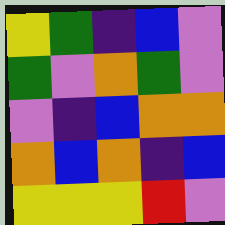[["yellow", "green", "indigo", "blue", "violet"], ["green", "violet", "orange", "green", "violet"], ["violet", "indigo", "blue", "orange", "orange"], ["orange", "blue", "orange", "indigo", "blue"], ["yellow", "yellow", "yellow", "red", "violet"]]